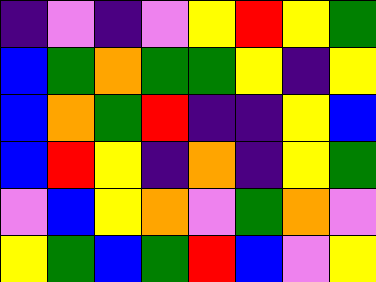[["indigo", "violet", "indigo", "violet", "yellow", "red", "yellow", "green"], ["blue", "green", "orange", "green", "green", "yellow", "indigo", "yellow"], ["blue", "orange", "green", "red", "indigo", "indigo", "yellow", "blue"], ["blue", "red", "yellow", "indigo", "orange", "indigo", "yellow", "green"], ["violet", "blue", "yellow", "orange", "violet", "green", "orange", "violet"], ["yellow", "green", "blue", "green", "red", "blue", "violet", "yellow"]]